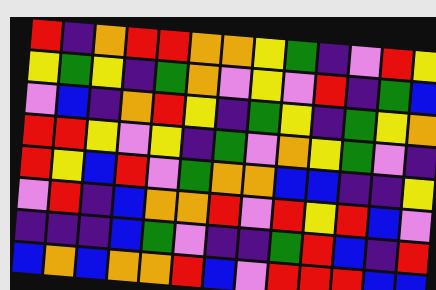[["red", "indigo", "orange", "red", "red", "orange", "orange", "yellow", "green", "indigo", "violet", "red", "yellow"], ["yellow", "green", "yellow", "indigo", "green", "orange", "violet", "yellow", "violet", "red", "indigo", "green", "blue"], ["violet", "blue", "indigo", "orange", "red", "yellow", "indigo", "green", "yellow", "indigo", "green", "yellow", "orange"], ["red", "red", "yellow", "violet", "yellow", "indigo", "green", "violet", "orange", "yellow", "green", "violet", "indigo"], ["red", "yellow", "blue", "red", "violet", "green", "orange", "orange", "blue", "blue", "indigo", "indigo", "yellow"], ["violet", "red", "indigo", "blue", "orange", "orange", "red", "violet", "red", "yellow", "red", "blue", "violet"], ["indigo", "indigo", "indigo", "blue", "green", "violet", "indigo", "indigo", "green", "red", "blue", "indigo", "red"], ["blue", "orange", "blue", "orange", "orange", "red", "blue", "violet", "red", "red", "red", "blue", "blue"]]